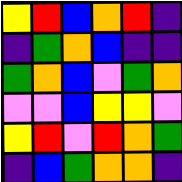[["yellow", "red", "blue", "orange", "red", "indigo"], ["indigo", "green", "orange", "blue", "indigo", "indigo"], ["green", "orange", "blue", "violet", "green", "orange"], ["violet", "violet", "blue", "yellow", "yellow", "violet"], ["yellow", "red", "violet", "red", "orange", "green"], ["indigo", "blue", "green", "orange", "orange", "indigo"]]